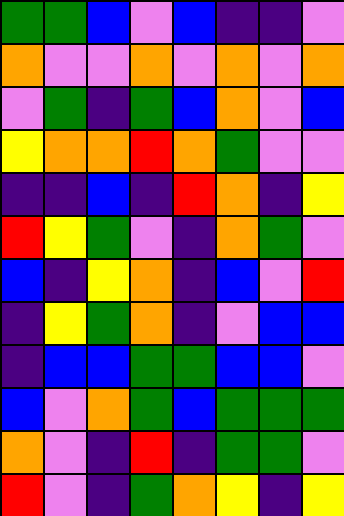[["green", "green", "blue", "violet", "blue", "indigo", "indigo", "violet"], ["orange", "violet", "violet", "orange", "violet", "orange", "violet", "orange"], ["violet", "green", "indigo", "green", "blue", "orange", "violet", "blue"], ["yellow", "orange", "orange", "red", "orange", "green", "violet", "violet"], ["indigo", "indigo", "blue", "indigo", "red", "orange", "indigo", "yellow"], ["red", "yellow", "green", "violet", "indigo", "orange", "green", "violet"], ["blue", "indigo", "yellow", "orange", "indigo", "blue", "violet", "red"], ["indigo", "yellow", "green", "orange", "indigo", "violet", "blue", "blue"], ["indigo", "blue", "blue", "green", "green", "blue", "blue", "violet"], ["blue", "violet", "orange", "green", "blue", "green", "green", "green"], ["orange", "violet", "indigo", "red", "indigo", "green", "green", "violet"], ["red", "violet", "indigo", "green", "orange", "yellow", "indigo", "yellow"]]